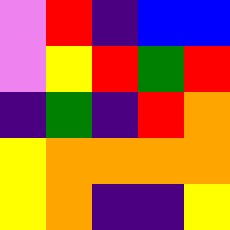[["violet", "red", "indigo", "blue", "blue"], ["violet", "yellow", "red", "green", "red"], ["indigo", "green", "indigo", "red", "orange"], ["yellow", "orange", "orange", "orange", "orange"], ["yellow", "orange", "indigo", "indigo", "yellow"]]